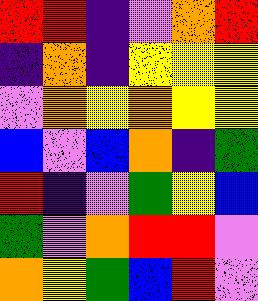[["red", "red", "indigo", "violet", "orange", "red"], ["indigo", "orange", "indigo", "yellow", "yellow", "yellow"], ["violet", "orange", "yellow", "orange", "yellow", "yellow"], ["blue", "violet", "blue", "orange", "indigo", "green"], ["red", "indigo", "violet", "green", "yellow", "blue"], ["green", "violet", "orange", "red", "red", "violet"], ["orange", "yellow", "green", "blue", "red", "violet"]]